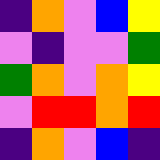[["indigo", "orange", "violet", "blue", "yellow"], ["violet", "indigo", "violet", "violet", "green"], ["green", "orange", "violet", "orange", "yellow"], ["violet", "red", "red", "orange", "red"], ["indigo", "orange", "violet", "blue", "indigo"]]